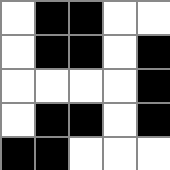[["white", "black", "black", "white", "white"], ["white", "black", "black", "white", "black"], ["white", "white", "white", "white", "black"], ["white", "black", "black", "white", "black"], ["black", "black", "white", "white", "white"]]